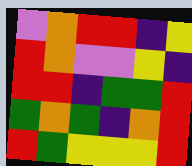[["violet", "orange", "red", "red", "indigo", "yellow"], ["red", "orange", "violet", "violet", "yellow", "indigo"], ["red", "red", "indigo", "green", "green", "red"], ["green", "orange", "green", "indigo", "orange", "red"], ["red", "green", "yellow", "yellow", "yellow", "red"]]